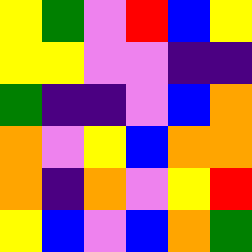[["yellow", "green", "violet", "red", "blue", "yellow"], ["yellow", "yellow", "violet", "violet", "indigo", "indigo"], ["green", "indigo", "indigo", "violet", "blue", "orange"], ["orange", "violet", "yellow", "blue", "orange", "orange"], ["orange", "indigo", "orange", "violet", "yellow", "red"], ["yellow", "blue", "violet", "blue", "orange", "green"]]